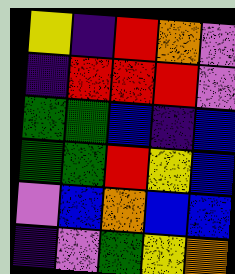[["yellow", "indigo", "red", "orange", "violet"], ["indigo", "red", "red", "red", "violet"], ["green", "green", "blue", "indigo", "blue"], ["green", "green", "red", "yellow", "blue"], ["violet", "blue", "orange", "blue", "blue"], ["indigo", "violet", "green", "yellow", "orange"]]